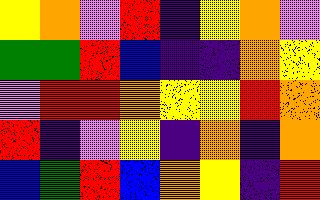[["yellow", "orange", "violet", "red", "indigo", "yellow", "orange", "violet"], ["green", "green", "red", "blue", "indigo", "indigo", "orange", "yellow"], ["violet", "red", "red", "orange", "yellow", "yellow", "red", "orange"], ["red", "indigo", "violet", "yellow", "indigo", "orange", "indigo", "orange"], ["blue", "green", "red", "blue", "orange", "yellow", "indigo", "red"]]